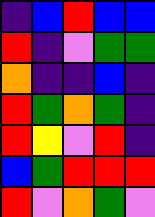[["indigo", "blue", "red", "blue", "blue"], ["red", "indigo", "violet", "green", "green"], ["orange", "indigo", "indigo", "blue", "indigo"], ["red", "green", "orange", "green", "indigo"], ["red", "yellow", "violet", "red", "indigo"], ["blue", "green", "red", "red", "red"], ["red", "violet", "orange", "green", "violet"]]